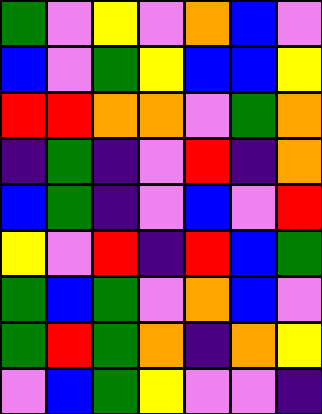[["green", "violet", "yellow", "violet", "orange", "blue", "violet"], ["blue", "violet", "green", "yellow", "blue", "blue", "yellow"], ["red", "red", "orange", "orange", "violet", "green", "orange"], ["indigo", "green", "indigo", "violet", "red", "indigo", "orange"], ["blue", "green", "indigo", "violet", "blue", "violet", "red"], ["yellow", "violet", "red", "indigo", "red", "blue", "green"], ["green", "blue", "green", "violet", "orange", "blue", "violet"], ["green", "red", "green", "orange", "indigo", "orange", "yellow"], ["violet", "blue", "green", "yellow", "violet", "violet", "indigo"]]